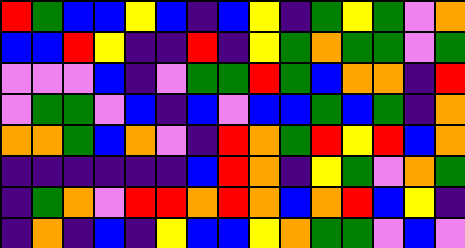[["red", "green", "blue", "blue", "yellow", "blue", "indigo", "blue", "yellow", "indigo", "green", "yellow", "green", "violet", "orange"], ["blue", "blue", "red", "yellow", "indigo", "indigo", "red", "indigo", "yellow", "green", "orange", "green", "green", "violet", "green"], ["violet", "violet", "violet", "blue", "indigo", "violet", "green", "green", "red", "green", "blue", "orange", "orange", "indigo", "red"], ["violet", "green", "green", "violet", "blue", "indigo", "blue", "violet", "blue", "blue", "green", "blue", "green", "indigo", "orange"], ["orange", "orange", "green", "blue", "orange", "violet", "indigo", "red", "orange", "green", "red", "yellow", "red", "blue", "orange"], ["indigo", "indigo", "indigo", "indigo", "indigo", "indigo", "blue", "red", "orange", "indigo", "yellow", "green", "violet", "orange", "green"], ["indigo", "green", "orange", "violet", "red", "red", "orange", "red", "orange", "blue", "orange", "red", "blue", "yellow", "indigo"], ["indigo", "orange", "indigo", "blue", "indigo", "yellow", "blue", "blue", "yellow", "orange", "green", "green", "violet", "blue", "violet"]]